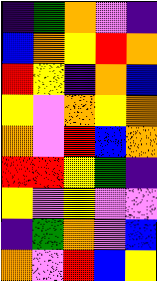[["indigo", "green", "orange", "violet", "indigo"], ["blue", "orange", "yellow", "red", "orange"], ["red", "yellow", "indigo", "orange", "blue"], ["yellow", "violet", "orange", "yellow", "orange"], ["orange", "violet", "red", "blue", "orange"], ["red", "red", "yellow", "green", "indigo"], ["yellow", "violet", "yellow", "violet", "violet"], ["indigo", "green", "orange", "violet", "blue"], ["orange", "violet", "red", "blue", "yellow"]]